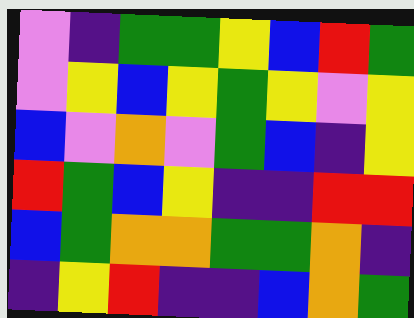[["violet", "indigo", "green", "green", "yellow", "blue", "red", "green"], ["violet", "yellow", "blue", "yellow", "green", "yellow", "violet", "yellow"], ["blue", "violet", "orange", "violet", "green", "blue", "indigo", "yellow"], ["red", "green", "blue", "yellow", "indigo", "indigo", "red", "red"], ["blue", "green", "orange", "orange", "green", "green", "orange", "indigo"], ["indigo", "yellow", "red", "indigo", "indigo", "blue", "orange", "green"]]